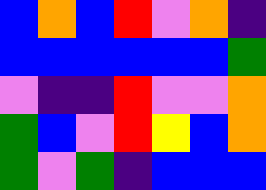[["blue", "orange", "blue", "red", "violet", "orange", "indigo"], ["blue", "blue", "blue", "blue", "blue", "blue", "green"], ["violet", "indigo", "indigo", "red", "violet", "violet", "orange"], ["green", "blue", "violet", "red", "yellow", "blue", "orange"], ["green", "violet", "green", "indigo", "blue", "blue", "blue"]]